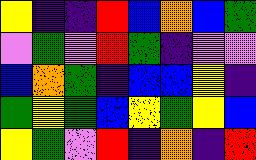[["yellow", "indigo", "indigo", "red", "blue", "orange", "blue", "green"], ["violet", "green", "violet", "red", "green", "indigo", "violet", "violet"], ["blue", "orange", "green", "indigo", "blue", "blue", "yellow", "indigo"], ["green", "yellow", "green", "blue", "yellow", "green", "yellow", "blue"], ["yellow", "green", "violet", "red", "indigo", "orange", "indigo", "red"]]